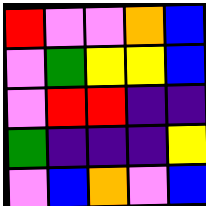[["red", "violet", "violet", "orange", "blue"], ["violet", "green", "yellow", "yellow", "blue"], ["violet", "red", "red", "indigo", "indigo"], ["green", "indigo", "indigo", "indigo", "yellow"], ["violet", "blue", "orange", "violet", "blue"]]